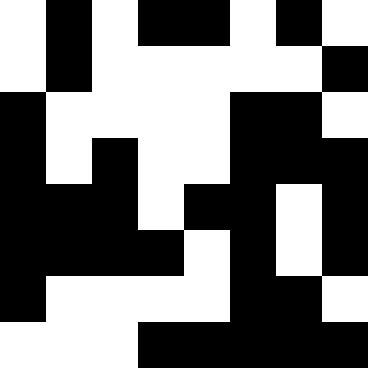[["white", "black", "white", "black", "black", "white", "black", "white"], ["white", "black", "white", "white", "white", "white", "white", "black"], ["black", "white", "white", "white", "white", "black", "black", "white"], ["black", "white", "black", "white", "white", "black", "black", "black"], ["black", "black", "black", "white", "black", "black", "white", "black"], ["black", "black", "black", "black", "white", "black", "white", "black"], ["black", "white", "white", "white", "white", "black", "black", "white"], ["white", "white", "white", "black", "black", "black", "black", "black"]]